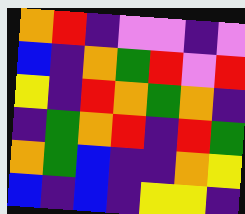[["orange", "red", "indigo", "violet", "violet", "indigo", "violet"], ["blue", "indigo", "orange", "green", "red", "violet", "red"], ["yellow", "indigo", "red", "orange", "green", "orange", "indigo"], ["indigo", "green", "orange", "red", "indigo", "red", "green"], ["orange", "green", "blue", "indigo", "indigo", "orange", "yellow"], ["blue", "indigo", "blue", "indigo", "yellow", "yellow", "indigo"]]